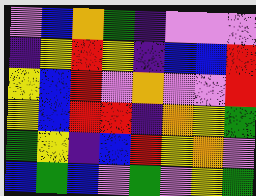[["violet", "blue", "orange", "green", "indigo", "violet", "violet", "violet"], ["indigo", "yellow", "red", "yellow", "indigo", "blue", "blue", "red"], ["yellow", "blue", "red", "violet", "orange", "violet", "violet", "red"], ["yellow", "blue", "red", "red", "indigo", "orange", "yellow", "green"], ["green", "yellow", "indigo", "blue", "red", "yellow", "orange", "violet"], ["blue", "green", "blue", "violet", "green", "violet", "yellow", "green"]]